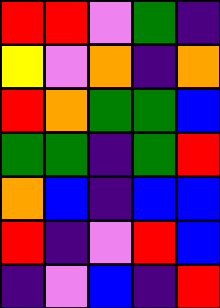[["red", "red", "violet", "green", "indigo"], ["yellow", "violet", "orange", "indigo", "orange"], ["red", "orange", "green", "green", "blue"], ["green", "green", "indigo", "green", "red"], ["orange", "blue", "indigo", "blue", "blue"], ["red", "indigo", "violet", "red", "blue"], ["indigo", "violet", "blue", "indigo", "red"]]